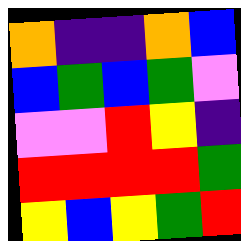[["orange", "indigo", "indigo", "orange", "blue"], ["blue", "green", "blue", "green", "violet"], ["violet", "violet", "red", "yellow", "indigo"], ["red", "red", "red", "red", "green"], ["yellow", "blue", "yellow", "green", "red"]]